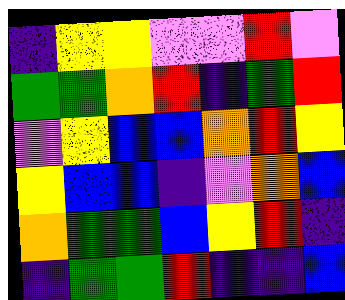[["indigo", "yellow", "yellow", "violet", "violet", "red", "violet"], ["green", "green", "orange", "red", "indigo", "green", "red"], ["violet", "yellow", "blue", "blue", "orange", "red", "yellow"], ["yellow", "blue", "blue", "indigo", "violet", "orange", "blue"], ["orange", "green", "green", "blue", "yellow", "red", "indigo"], ["indigo", "green", "green", "red", "indigo", "indigo", "blue"]]